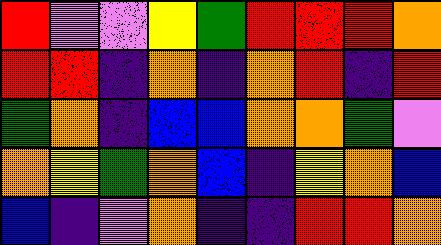[["red", "violet", "violet", "yellow", "green", "red", "red", "red", "orange"], ["red", "red", "indigo", "orange", "indigo", "orange", "red", "indigo", "red"], ["green", "orange", "indigo", "blue", "blue", "orange", "orange", "green", "violet"], ["orange", "yellow", "green", "orange", "blue", "indigo", "yellow", "orange", "blue"], ["blue", "indigo", "violet", "orange", "indigo", "indigo", "red", "red", "orange"]]